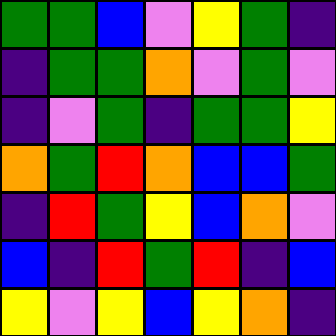[["green", "green", "blue", "violet", "yellow", "green", "indigo"], ["indigo", "green", "green", "orange", "violet", "green", "violet"], ["indigo", "violet", "green", "indigo", "green", "green", "yellow"], ["orange", "green", "red", "orange", "blue", "blue", "green"], ["indigo", "red", "green", "yellow", "blue", "orange", "violet"], ["blue", "indigo", "red", "green", "red", "indigo", "blue"], ["yellow", "violet", "yellow", "blue", "yellow", "orange", "indigo"]]